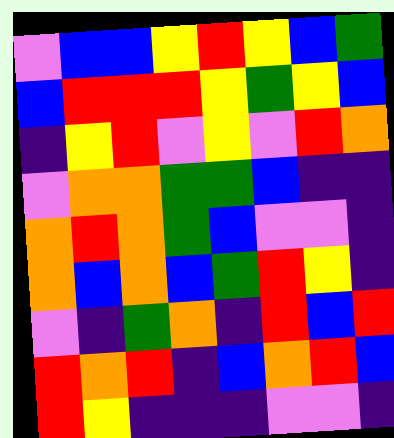[["violet", "blue", "blue", "yellow", "red", "yellow", "blue", "green"], ["blue", "red", "red", "red", "yellow", "green", "yellow", "blue"], ["indigo", "yellow", "red", "violet", "yellow", "violet", "red", "orange"], ["violet", "orange", "orange", "green", "green", "blue", "indigo", "indigo"], ["orange", "red", "orange", "green", "blue", "violet", "violet", "indigo"], ["orange", "blue", "orange", "blue", "green", "red", "yellow", "indigo"], ["violet", "indigo", "green", "orange", "indigo", "red", "blue", "red"], ["red", "orange", "red", "indigo", "blue", "orange", "red", "blue"], ["red", "yellow", "indigo", "indigo", "indigo", "violet", "violet", "indigo"]]